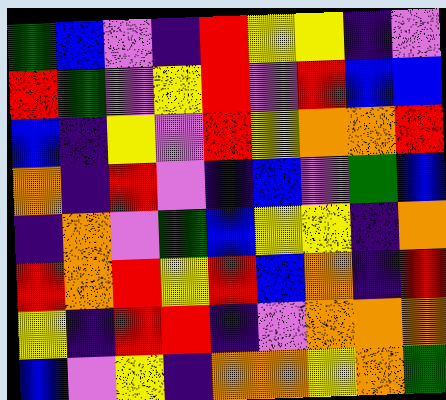[["green", "blue", "violet", "indigo", "red", "yellow", "yellow", "indigo", "violet"], ["red", "green", "violet", "yellow", "red", "violet", "red", "blue", "blue"], ["blue", "indigo", "yellow", "violet", "red", "yellow", "orange", "orange", "red"], ["orange", "indigo", "red", "violet", "indigo", "blue", "violet", "green", "blue"], ["indigo", "orange", "violet", "green", "blue", "yellow", "yellow", "indigo", "orange"], ["red", "orange", "red", "yellow", "red", "blue", "orange", "indigo", "red"], ["yellow", "indigo", "red", "red", "indigo", "violet", "orange", "orange", "orange"], ["blue", "violet", "yellow", "indigo", "orange", "orange", "yellow", "orange", "green"]]